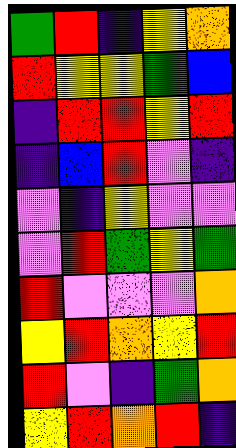[["green", "red", "indigo", "yellow", "orange"], ["red", "yellow", "yellow", "green", "blue"], ["indigo", "red", "red", "yellow", "red"], ["indigo", "blue", "red", "violet", "indigo"], ["violet", "indigo", "yellow", "violet", "violet"], ["violet", "red", "green", "yellow", "green"], ["red", "violet", "violet", "violet", "orange"], ["yellow", "red", "orange", "yellow", "red"], ["red", "violet", "indigo", "green", "orange"], ["yellow", "red", "orange", "red", "indigo"]]